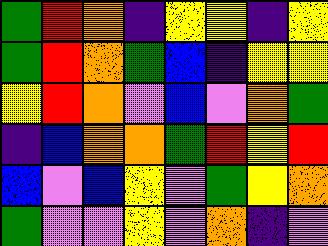[["green", "red", "orange", "indigo", "yellow", "yellow", "indigo", "yellow"], ["green", "red", "orange", "green", "blue", "indigo", "yellow", "yellow"], ["yellow", "red", "orange", "violet", "blue", "violet", "orange", "green"], ["indigo", "blue", "orange", "orange", "green", "red", "yellow", "red"], ["blue", "violet", "blue", "yellow", "violet", "green", "yellow", "orange"], ["green", "violet", "violet", "yellow", "violet", "orange", "indigo", "violet"]]